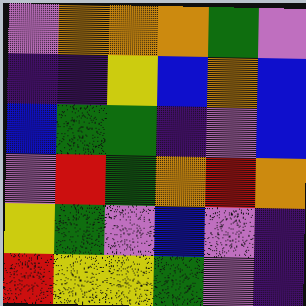[["violet", "orange", "orange", "orange", "green", "violet"], ["indigo", "indigo", "yellow", "blue", "orange", "blue"], ["blue", "green", "green", "indigo", "violet", "blue"], ["violet", "red", "green", "orange", "red", "orange"], ["yellow", "green", "violet", "blue", "violet", "indigo"], ["red", "yellow", "yellow", "green", "violet", "indigo"]]